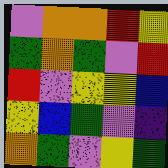[["violet", "orange", "orange", "red", "yellow"], ["green", "orange", "green", "violet", "red"], ["red", "violet", "yellow", "yellow", "blue"], ["yellow", "blue", "green", "violet", "indigo"], ["orange", "green", "violet", "yellow", "green"]]